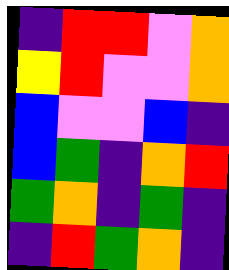[["indigo", "red", "red", "violet", "orange"], ["yellow", "red", "violet", "violet", "orange"], ["blue", "violet", "violet", "blue", "indigo"], ["blue", "green", "indigo", "orange", "red"], ["green", "orange", "indigo", "green", "indigo"], ["indigo", "red", "green", "orange", "indigo"]]